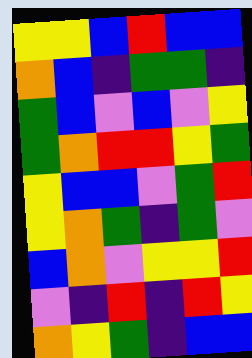[["yellow", "yellow", "blue", "red", "blue", "blue"], ["orange", "blue", "indigo", "green", "green", "indigo"], ["green", "blue", "violet", "blue", "violet", "yellow"], ["green", "orange", "red", "red", "yellow", "green"], ["yellow", "blue", "blue", "violet", "green", "red"], ["yellow", "orange", "green", "indigo", "green", "violet"], ["blue", "orange", "violet", "yellow", "yellow", "red"], ["violet", "indigo", "red", "indigo", "red", "yellow"], ["orange", "yellow", "green", "indigo", "blue", "blue"]]